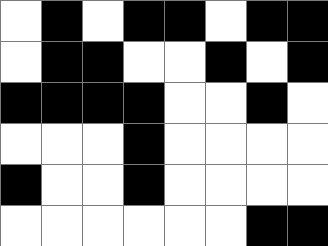[["white", "black", "white", "black", "black", "white", "black", "black"], ["white", "black", "black", "white", "white", "black", "white", "black"], ["black", "black", "black", "black", "white", "white", "black", "white"], ["white", "white", "white", "black", "white", "white", "white", "white"], ["black", "white", "white", "black", "white", "white", "white", "white"], ["white", "white", "white", "white", "white", "white", "black", "black"]]